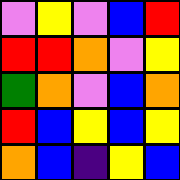[["violet", "yellow", "violet", "blue", "red"], ["red", "red", "orange", "violet", "yellow"], ["green", "orange", "violet", "blue", "orange"], ["red", "blue", "yellow", "blue", "yellow"], ["orange", "blue", "indigo", "yellow", "blue"]]